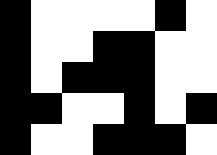[["black", "white", "white", "white", "white", "black", "white"], ["black", "white", "white", "black", "black", "white", "white"], ["black", "white", "black", "black", "black", "white", "white"], ["black", "black", "white", "white", "black", "white", "black"], ["black", "white", "white", "black", "black", "black", "white"]]